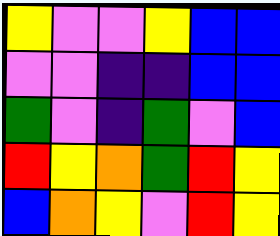[["yellow", "violet", "violet", "yellow", "blue", "blue"], ["violet", "violet", "indigo", "indigo", "blue", "blue"], ["green", "violet", "indigo", "green", "violet", "blue"], ["red", "yellow", "orange", "green", "red", "yellow"], ["blue", "orange", "yellow", "violet", "red", "yellow"]]